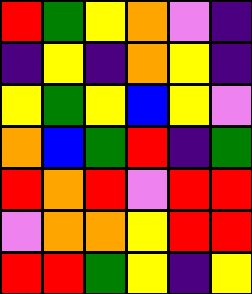[["red", "green", "yellow", "orange", "violet", "indigo"], ["indigo", "yellow", "indigo", "orange", "yellow", "indigo"], ["yellow", "green", "yellow", "blue", "yellow", "violet"], ["orange", "blue", "green", "red", "indigo", "green"], ["red", "orange", "red", "violet", "red", "red"], ["violet", "orange", "orange", "yellow", "red", "red"], ["red", "red", "green", "yellow", "indigo", "yellow"]]